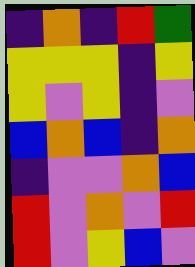[["indigo", "orange", "indigo", "red", "green"], ["yellow", "yellow", "yellow", "indigo", "yellow"], ["yellow", "violet", "yellow", "indigo", "violet"], ["blue", "orange", "blue", "indigo", "orange"], ["indigo", "violet", "violet", "orange", "blue"], ["red", "violet", "orange", "violet", "red"], ["red", "violet", "yellow", "blue", "violet"]]